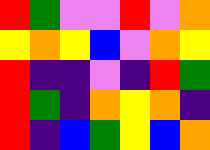[["red", "green", "violet", "violet", "red", "violet", "orange"], ["yellow", "orange", "yellow", "blue", "violet", "orange", "yellow"], ["red", "indigo", "indigo", "violet", "indigo", "red", "green"], ["red", "green", "indigo", "orange", "yellow", "orange", "indigo"], ["red", "indigo", "blue", "green", "yellow", "blue", "orange"]]